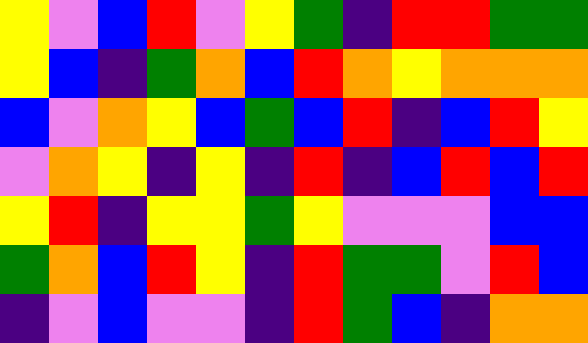[["yellow", "violet", "blue", "red", "violet", "yellow", "green", "indigo", "red", "red", "green", "green"], ["yellow", "blue", "indigo", "green", "orange", "blue", "red", "orange", "yellow", "orange", "orange", "orange"], ["blue", "violet", "orange", "yellow", "blue", "green", "blue", "red", "indigo", "blue", "red", "yellow"], ["violet", "orange", "yellow", "indigo", "yellow", "indigo", "red", "indigo", "blue", "red", "blue", "red"], ["yellow", "red", "indigo", "yellow", "yellow", "green", "yellow", "violet", "violet", "violet", "blue", "blue"], ["green", "orange", "blue", "red", "yellow", "indigo", "red", "green", "green", "violet", "red", "blue"], ["indigo", "violet", "blue", "violet", "violet", "indigo", "red", "green", "blue", "indigo", "orange", "orange"]]